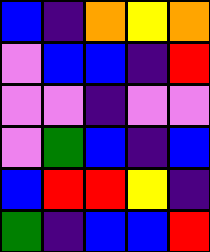[["blue", "indigo", "orange", "yellow", "orange"], ["violet", "blue", "blue", "indigo", "red"], ["violet", "violet", "indigo", "violet", "violet"], ["violet", "green", "blue", "indigo", "blue"], ["blue", "red", "red", "yellow", "indigo"], ["green", "indigo", "blue", "blue", "red"]]